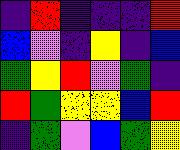[["indigo", "red", "indigo", "indigo", "indigo", "red"], ["blue", "violet", "indigo", "yellow", "indigo", "blue"], ["green", "yellow", "red", "violet", "green", "indigo"], ["red", "green", "yellow", "yellow", "blue", "red"], ["indigo", "green", "violet", "blue", "green", "yellow"]]